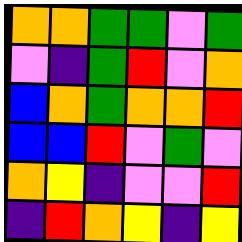[["orange", "orange", "green", "green", "violet", "green"], ["violet", "indigo", "green", "red", "violet", "orange"], ["blue", "orange", "green", "orange", "orange", "red"], ["blue", "blue", "red", "violet", "green", "violet"], ["orange", "yellow", "indigo", "violet", "violet", "red"], ["indigo", "red", "orange", "yellow", "indigo", "yellow"]]